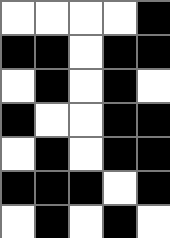[["white", "white", "white", "white", "black"], ["black", "black", "white", "black", "black"], ["white", "black", "white", "black", "white"], ["black", "white", "white", "black", "black"], ["white", "black", "white", "black", "black"], ["black", "black", "black", "white", "black"], ["white", "black", "white", "black", "white"]]